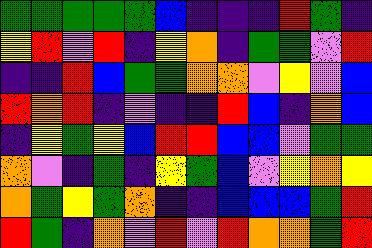[["green", "green", "green", "green", "green", "blue", "indigo", "indigo", "indigo", "red", "green", "indigo"], ["yellow", "red", "violet", "red", "indigo", "yellow", "orange", "indigo", "green", "green", "violet", "red"], ["indigo", "indigo", "red", "blue", "green", "green", "orange", "orange", "violet", "yellow", "violet", "blue"], ["red", "orange", "red", "indigo", "violet", "indigo", "indigo", "red", "blue", "indigo", "orange", "blue"], ["indigo", "yellow", "green", "yellow", "blue", "red", "red", "blue", "blue", "violet", "green", "green"], ["orange", "violet", "indigo", "green", "indigo", "yellow", "green", "blue", "violet", "yellow", "orange", "yellow"], ["orange", "green", "yellow", "green", "orange", "indigo", "indigo", "blue", "blue", "blue", "green", "red"], ["red", "green", "indigo", "orange", "violet", "red", "violet", "red", "orange", "orange", "green", "red"]]